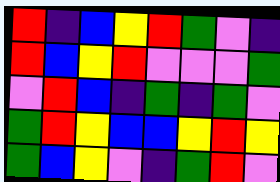[["red", "indigo", "blue", "yellow", "red", "green", "violet", "indigo"], ["red", "blue", "yellow", "red", "violet", "violet", "violet", "green"], ["violet", "red", "blue", "indigo", "green", "indigo", "green", "violet"], ["green", "red", "yellow", "blue", "blue", "yellow", "red", "yellow"], ["green", "blue", "yellow", "violet", "indigo", "green", "red", "violet"]]